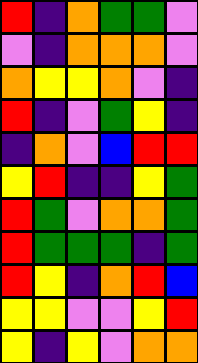[["red", "indigo", "orange", "green", "green", "violet"], ["violet", "indigo", "orange", "orange", "orange", "violet"], ["orange", "yellow", "yellow", "orange", "violet", "indigo"], ["red", "indigo", "violet", "green", "yellow", "indigo"], ["indigo", "orange", "violet", "blue", "red", "red"], ["yellow", "red", "indigo", "indigo", "yellow", "green"], ["red", "green", "violet", "orange", "orange", "green"], ["red", "green", "green", "green", "indigo", "green"], ["red", "yellow", "indigo", "orange", "red", "blue"], ["yellow", "yellow", "violet", "violet", "yellow", "red"], ["yellow", "indigo", "yellow", "violet", "orange", "orange"]]